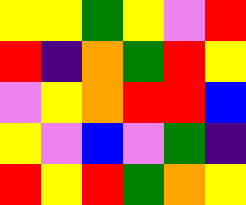[["yellow", "yellow", "green", "yellow", "violet", "red"], ["red", "indigo", "orange", "green", "red", "yellow"], ["violet", "yellow", "orange", "red", "red", "blue"], ["yellow", "violet", "blue", "violet", "green", "indigo"], ["red", "yellow", "red", "green", "orange", "yellow"]]